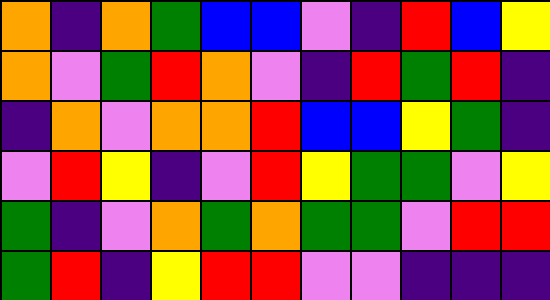[["orange", "indigo", "orange", "green", "blue", "blue", "violet", "indigo", "red", "blue", "yellow"], ["orange", "violet", "green", "red", "orange", "violet", "indigo", "red", "green", "red", "indigo"], ["indigo", "orange", "violet", "orange", "orange", "red", "blue", "blue", "yellow", "green", "indigo"], ["violet", "red", "yellow", "indigo", "violet", "red", "yellow", "green", "green", "violet", "yellow"], ["green", "indigo", "violet", "orange", "green", "orange", "green", "green", "violet", "red", "red"], ["green", "red", "indigo", "yellow", "red", "red", "violet", "violet", "indigo", "indigo", "indigo"]]